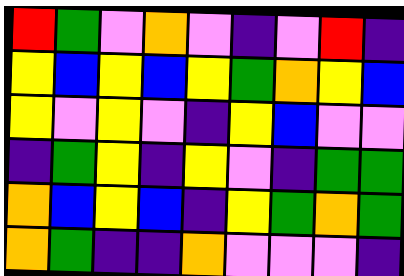[["red", "green", "violet", "orange", "violet", "indigo", "violet", "red", "indigo"], ["yellow", "blue", "yellow", "blue", "yellow", "green", "orange", "yellow", "blue"], ["yellow", "violet", "yellow", "violet", "indigo", "yellow", "blue", "violet", "violet"], ["indigo", "green", "yellow", "indigo", "yellow", "violet", "indigo", "green", "green"], ["orange", "blue", "yellow", "blue", "indigo", "yellow", "green", "orange", "green"], ["orange", "green", "indigo", "indigo", "orange", "violet", "violet", "violet", "indigo"]]